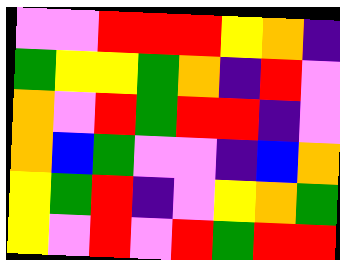[["violet", "violet", "red", "red", "red", "yellow", "orange", "indigo"], ["green", "yellow", "yellow", "green", "orange", "indigo", "red", "violet"], ["orange", "violet", "red", "green", "red", "red", "indigo", "violet"], ["orange", "blue", "green", "violet", "violet", "indigo", "blue", "orange"], ["yellow", "green", "red", "indigo", "violet", "yellow", "orange", "green"], ["yellow", "violet", "red", "violet", "red", "green", "red", "red"]]